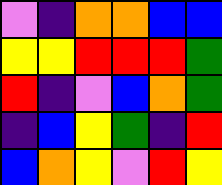[["violet", "indigo", "orange", "orange", "blue", "blue"], ["yellow", "yellow", "red", "red", "red", "green"], ["red", "indigo", "violet", "blue", "orange", "green"], ["indigo", "blue", "yellow", "green", "indigo", "red"], ["blue", "orange", "yellow", "violet", "red", "yellow"]]